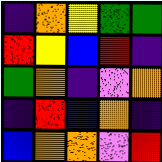[["indigo", "orange", "yellow", "green", "green"], ["red", "yellow", "blue", "red", "indigo"], ["green", "orange", "indigo", "violet", "orange"], ["indigo", "red", "blue", "orange", "indigo"], ["blue", "orange", "orange", "violet", "red"]]